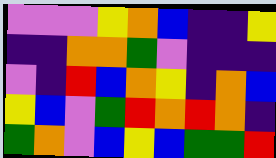[["violet", "violet", "violet", "yellow", "orange", "blue", "indigo", "indigo", "yellow"], ["indigo", "indigo", "orange", "orange", "green", "violet", "indigo", "indigo", "indigo"], ["violet", "indigo", "red", "blue", "orange", "yellow", "indigo", "orange", "blue"], ["yellow", "blue", "violet", "green", "red", "orange", "red", "orange", "indigo"], ["green", "orange", "violet", "blue", "yellow", "blue", "green", "green", "red"]]